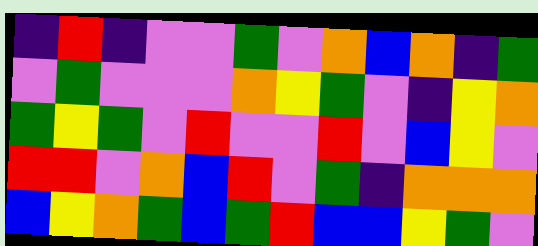[["indigo", "red", "indigo", "violet", "violet", "green", "violet", "orange", "blue", "orange", "indigo", "green"], ["violet", "green", "violet", "violet", "violet", "orange", "yellow", "green", "violet", "indigo", "yellow", "orange"], ["green", "yellow", "green", "violet", "red", "violet", "violet", "red", "violet", "blue", "yellow", "violet"], ["red", "red", "violet", "orange", "blue", "red", "violet", "green", "indigo", "orange", "orange", "orange"], ["blue", "yellow", "orange", "green", "blue", "green", "red", "blue", "blue", "yellow", "green", "violet"]]